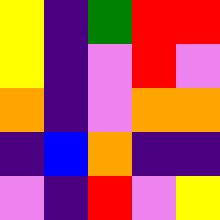[["yellow", "indigo", "green", "red", "red"], ["yellow", "indigo", "violet", "red", "violet"], ["orange", "indigo", "violet", "orange", "orange"], ["indigo", "blue", "orange", "indigo", "indigo"], ["violet", "indigo", "red", "violet", "yellow"]]